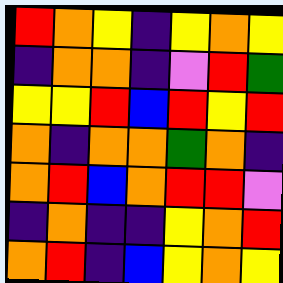[["red", "orange", "yellow", "indigo", "yellow", "orange", "yellow"], ["indigo", "orange", "orange", "indigo", "violet", "red", "green"], ["yellow", "yellow", "red", "blue", "red", "yellow", "red"], ["orange", "indigo", "orange", "orange", "green", "orange", "indigo"], ["orange", "red", "blue", "orange", "red", "red", "violet"], ["indigo", "orange", "indigo", "indigo", "yellow", "orange", "red"], ["orange", "red", "indigo", "blue", "yellow", "orange", "yellow"]]